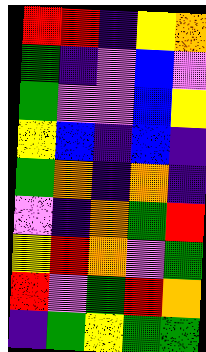[["red", "red", "indigo", "yellow", "orange"], ["green", "indigo", "violet", "blue", "violet"], ["green", "violet", "violet", "blue", "yellow"], ["yellow", "blue", "indigo", "blue", "indigo"], ["green", "orange", "indigo", "orange", "indigo"], ["violet", "indigo", "orange", "green", "red"], ["yellow", "red", "orange", "violet", "green"], ["red", "violet", "green", "red", "orange"], ["indigo", "green", "yellow", "green", "green"]]